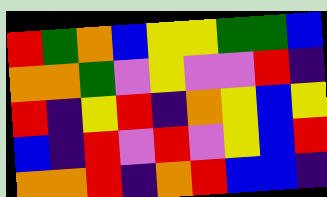[["red", "green", "orange", "blue", "yellow", "yellow", "green", "green", "blue"], ["orange", "orange", "green", "violet", "yellow", "violet", "violet", "red", "indigo"], ["red", "indigo", "yellow", "red", "indigo", "orange", "yellow", "blue", "yellow"], ["blue", "indigo", "red", "violet", "red", "violet", "yellow", "blue", "red"], ["orange", "orange", "red", "indigo", "orange", "red", "blue", "blue", "indigo"]]